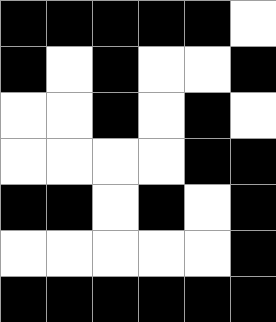[["black", "black", "black", "black", "black", "white"], ["black", "white", "black", "white", "white", "black"], ["white", "white", "black", "white", "black", "white"], ["white", "white", "white", "white", "black", "black"], ["black", "black", "white", "black", "white", "black"], ["white", "white", "white", "white", "white", "black"], ["black", "black", "black", "black", "black", "black"]]